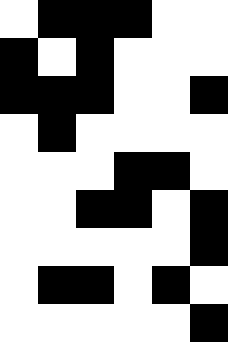[["white", "black", "black", "black", "white", "white"], ["black", "white", "black", "white", "white", "white"], ["black", "black", "black", "white", "white", "black"], ["white", "black", "white", "white", "white", "white"], ["white", "white", "white", "black", "black", "white"], ["white", "white", "black", "black", "white", "black"], ["white", "white", "white", "white", "white", "black"], ["white", "black", "black", "white", "black", "white"], ["white", "white", "white", "white", "white", "black"]]